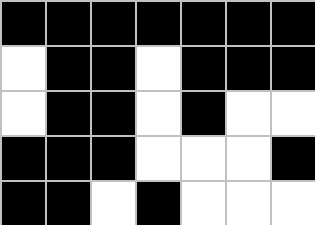[["black", "black", "black", "black", "black", "black", "black"], ["white", "black", "black", "white", "black", "black", "black"], ["white", "black", "black", "white", "black", "white", "white"], ["black", "black", "black", "white", "white", "white", "black"], ["black", "black", "white", "black", "white", "white", "white"]]